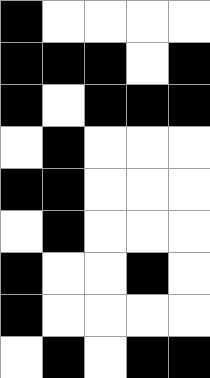[["black", "white", "white", "white", "white"], ["black", "black", "black", "white", "black"], ["black", "white", "black", "black", "black"], ["white", "black", "white", "white", "white"], ["black", "black", "white", "white", "white"], ["white", "black", "white", "white", "white"], ["black", "white", "white", "black", "white"], ["black", "white", "white", "white", "white"], ["white", "black", "white", "black", "black"]]